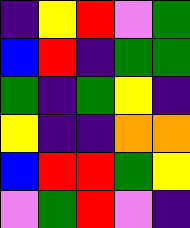[["indigo", "yellow", "red", "violet", "green"], ["blue", "red", "indigo", "green", "green"], ["green", "indigo", "green", "yellow", "indigo"], ["yellow", "indigo", "indigo", "orange", "orange"], ["blue", "red", "red", "green", "yellow"], ["violet", "green", "red", "violet", "indigo"]]